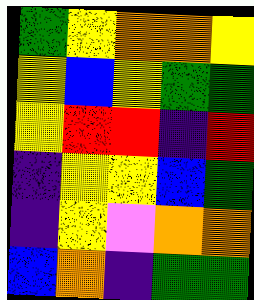[["green", "yellow", "orange", "orange", "yellow"], ["yellow", "blue", "yellow", "green", "green"], ["yellow", "red", "red", "indigo", "red"], ["indigo", "yellow", "yellow", "blue", "green"], ["indigo", "yellow", "violet", "orange", "orange"], ["blue", "orange", "indigo", "green", "green"]]